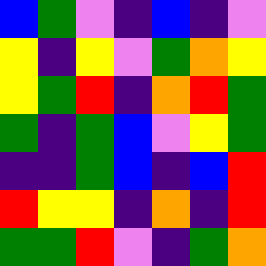[["blue", "green", "violet", "indigo", "blue", "indigo", "violet"], ["yellow", "indigo", "yellow", "violet", "green", "orange", "yellow"], ["yellow", "green", "red", "indigo", "orange", "red", "green"], ["green", "indigo", "green", "blue", "violet", "yellow", "green"], ["indigo", "indigo", "green", "blue", "indigo", "blue", "red"], ["red", "yellow", "yellow", "indigo", "orange", "indigo", "red"], ["green", "green", "red", "violet", "indigo", "green", "orange"]]